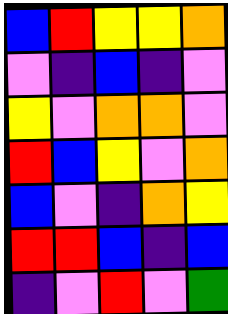[["blue", "red", "yellow", "yellow", "orange"], ["violet", "indigo", "blue", "indigo", "violet"], ["yellow", "violet", "orange", "orange", "violet"], ["red", "blue", "yellow", "violet", "orange"], ["blue", "violet", "indigo", "orange", "yellow"], ["red", "red", "blue", "indigo", "blue"], ["indigo", "violet", "red", "violet", "green"]]